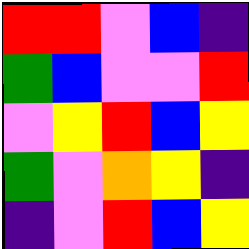[["red", "red", "violet", "blue", "indigo"], ["green", "blue", "violet", "violet", "red"], ["violet", "yellow", "red", "blue", "yellow"], ["green", "violet", "orange", "yellow", "indigo"], ["indigo", "violet", "red", "blue", "yellow"]]